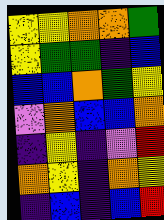[["yellow", "yellow", "orange", "orange", "green"], ["yellow", "green", "green", "indigo", "blue"], ["blue", "blue", "orange", "green", "yellow"], ["violet", "orange", "blue", "blue", "orange"], ["indigo", "yellow", "indigo", "violet", "red"], ["orange", "yellow", "indigo", "orange", "yellow"], ["indigo", "blue", "indigo", "blue", "red"]]